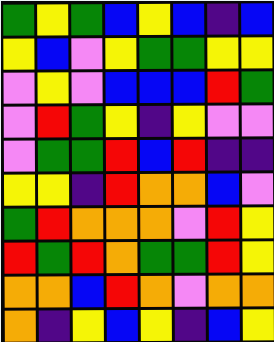[["green", "yellow", "green", "blue", "yellow", "blue", "indigo", "blue"], ["yellow", "blue", "violet", "yellow", "green", "green", "yellow", "yellow"], ["violet", "yellow", "violet", "blue", "blue", "blue", "red", "green"], ["violet", "red", "green", "yellow", "indigo", "yellow", "violet", "violet"], ["violet", "green", "green", "red", "blue", "red", "indigo", "indigo"], ["yellow", "yellow", "indigo", "red", "orange", "orange", "blue", "violet"], ["green", "red", "orange", "orange", "orange", "violet", "red", "yellow"], ["red", "green", "red", "orange", "green", "green", "red", "yellow"], ["orange", "orange", "blue", "red", "orange", "violet", "orange", "orange"], ["orange", "indigo", "yellow", "blue", "yellow", "indigo", "blue", "yellow"]]